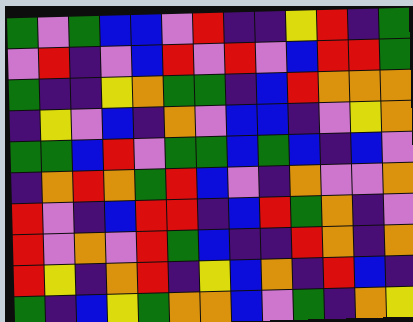[["green", "violet", "green", "blue", "blue", "violet", "red", "indigo", "indigo", "yellow", "red", "indigo", "green"], ["violet", "red", "indigo", "violet", "blue", "red", "violet", "red", "violet", "blue", "red", "red", "green"], ["green", "indigo", "indigo", "yellow", "orange", "green", "green", "indigo", "blue", "red", "orange", "orange", "orange"], ["indigo", "yellow", "violet", "blue", "indigo", "orange", "violet", "blue", "blue", "indigo", "violet", "yellow", "orange"], ["green", "green", "blue", "red", "violet", "green", "green", "blue", "green", "blue", "indigo", "blue", "violet"], ["indigo", "orange", "red", "orange", "green", "red", "blue", "violet", "indigo", "orange", "violet", "violet", "orange"], ["red", "violet", "indigo", "blue", "red", "red", "indigo", "blue", "red", "green", "orange", "indigo", "violet"], ["red", "violet", "orange", "violet", "red", "green", "blue", "indigo", "indigo", "red", "orange", "indigo", "orange"], ["red", "yellow", "indigo", "orange", "red", "indigo", "yellow", "blue", "orange", "indigo", "red", "blue", "indigo"], ["green", "indigo", "blue", "yellow", "green", "orange", "orange", "blue", "violet", "green", "indigo", "orange", "yellow"]]